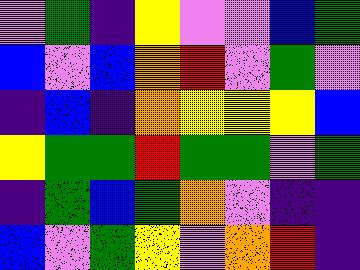[["violet", "green", "indigo", "yellow", "violet", "violet", "blue", "green"], ["blue", "violet", "blue", "orange", "red", "violet", "green", "violet"], ["indigo", "blue", "indigo", "orange", "yellow", "yellow", "yellow", "blue"], ["yellow", "green", "green", "red", "green", "green", "violet", "green"], ["indigo", "green", "blue", "green", "orange", "violet", "indigo", "indigo"], ["blue", "violet", "green", "yellow", "violet", "orange", "red", "indigo"]]